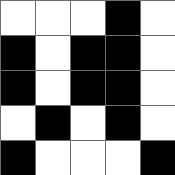[["white", "white", "white", "black", "white"], ["black", "white", "black", "black", "white"], ["black", "white", "black", "black", "white"], ["white", "black", "white", "black", "white"], ["black", "white", "white", "white", "black"]]